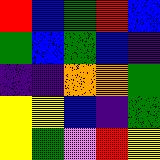[["red", "blue", "green", "red", "blue"], ["green", "blue", "green", "blue", "indigo"], ["indigo", "indigo", "orange", "orange", "green"], ["yellow", "yellow", "blue", "indigo", "green"], ["yellow", "green", "violet", "red", "yellow"]]